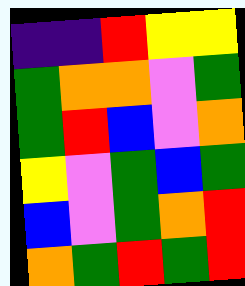[["indigo", "indigo", "red", "yellow", "yellow"], ["green", "orange", "orange", "violet", "green"], ["green", "red", "blue", "violet", "orange"], ["yellow", "violet", "green", "blue", "green"], ["blue", "violet", "green", "orange", "red"], ["orange", "green", "red", "green", "red"]]